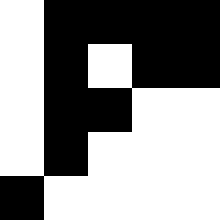[["white", "black", "black", "black", "black"], ["white", "black", "white", "black", "black"], ["white", "black", "black", "white", "white"], ["white", "black", "white", "white", "white"], ["black", "white", "white", "white", "white"]]